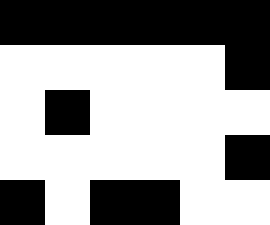[["black", "black", "black", "black", "black", "black"], ["white", "white", "white", "white", "white", "black"], ["white", "black", "white", "white", "white", "white"], ["white", "white", "white", "white", "white", "black"], ["black", "white", "black", "black", "white", "white"]]